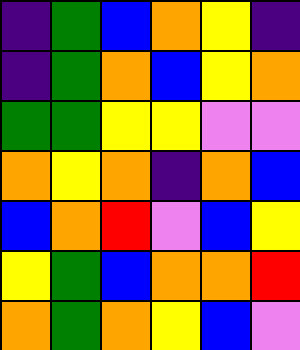[["indigo", "green", "blue", "orange", "yellow", "indigo"], ["indigo", "green", "orange", "blue", "yellow", "orange"], ["green", "green", "yellow", "yellow", "violet", "violet"], ["orange", "yellow", "orange", "indigo", "orange", "blue"], ["blue", "orange", "red", "violet", "blue", "yellow"], ["yellow", "green", "blue", "orange", "orange", "red"], ["orange", "green", "orange", "yellow", "blue", "violet"]]